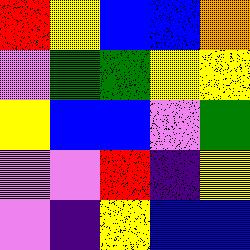[["red", "yellow", "blue", "blue", "orange"], ["violet", "green", "green", "yellow", "yellow"], ["yellow", "blue", "blue", "violet", "green"], ["violet", "violet", "red", "indigo", "yellow"], ["violet", "indigo", "yellow", "blue", "blue"]]